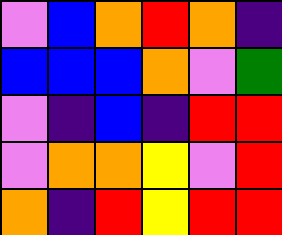[["violet", "blue", "orange", "red", "orange", "indigo"], ["blue", "blue", "blue", "orange", "violet", "green"], ["violet", "indigo", "blue", "indigo", "red", "red"], ["violet", "orange", "orange", "yellow", "violet", "red"], ["orange", "indigo", "red", "yellow", "red", "red"]]